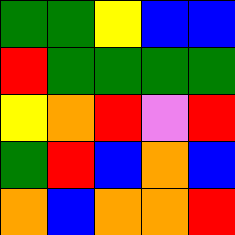[["green", "green", "yellow", "blue", "blue"], ["red", "green", "green", "green", "green"], ["yellow", "orange", "red", "violet", "red"], ["green", "red", "blue", "orange", "blue"], ["orange", "blue", "orange", "orange", "red"]]